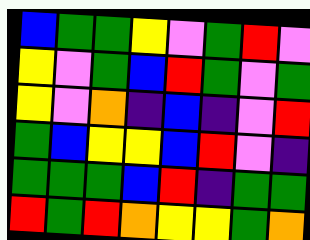[["blue", "green", "green", "yellow", "violet", "green", "red", "violet"], ["yellow", "violet", "green", "blue", "red", "green", "violet", "green"], ["yellow", "violet", "orange", "indigo", "blue", "indigo", "violet", "red"], ["green", "blue", "yellow", "yellow", "blue", "red", "violet", "indigo"], ["green", "green", "green", "blue", "red", "indigo", "green", "green"], ["red", "green", "red", "orange", "yellow", "yellow", "green", "orange"]]